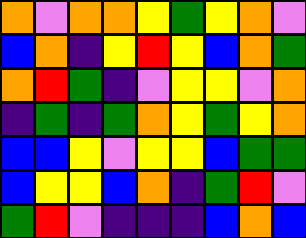[["orange", "violet", "orange", "orange", "yellow", "green", "yellow", "orange", "violet"], ["blue", "orange", "indigo", "yellow", "red", "yellow", "blue", "orange", "green"], ["orange", "red", "green", "indigo", "violet", "yellow", "yellow", "violet", "orange"], ["indigo", "green", "indigo", "green", "orange", "yellow", "green", "yellow", "orange"], ["blue", "blue", "yellow", "violet", "yellow", "yellow", "blue", "green", "green"], ["blue", "yellow", "yellow", "blue", "orange", "indigo", "green", "red", "violet"], ["green", "red", "violet", "indigo", "indigo", "indigo", "blue", "orange", "blue"]]